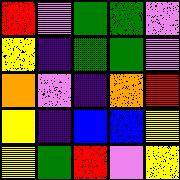[["red", "violet", "green", "green", "violet"], ["yellow", "indigo", "green", "green", "violet"], ["orange", "violet", "indigo", "orange", "red"], ["yellow", "indigo", "blue", "blue", "yellow"], ["yellow", "green", "red", "violet", "yellow"]]